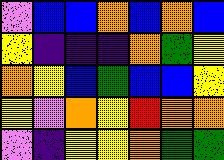[["violet", "blue", "blue", "orange", "blue", "orange", "blue"], ["yellow", "indigo", "indigo", "indigo", "orange", "green", "yellow"], ["orange", "yellow", "blue", "green", "blue", "blue", "yellow"], ["yellow", "violet", "orange", "yellow", "red", "orange", "orange"], ["violet", "indigo", "yellow", "yellow", "orange", "green", "green"]]